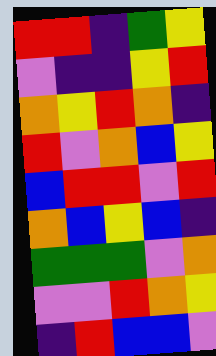[["red", "red", "indigo", "green", "yellow"], ["violet", "indigo", "indigo", "yellow", "red"], ["orange", "yellow", "red", "orange", "indigo"], ["red", "violet", "orange", "blue", "yellow"], ["blue", "red", "red", "violet", "red"], ["orange", "blue", "yellow", "blue", "indigo"], ["green", "green", "green", "violet", "orange"], ["violet", "violet", "red", "orange", "yellow"], ["indigo", "red", "blue", "blue", "violet"]]